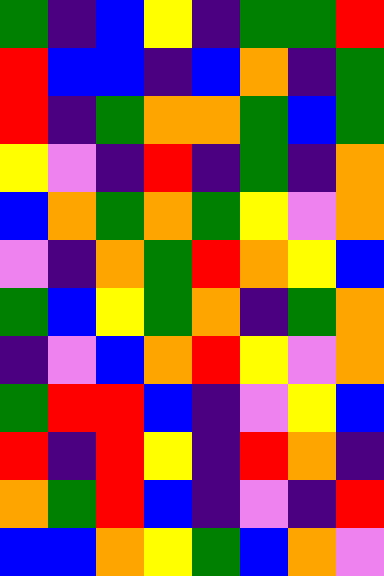[["green", "indigo", "blue", "yellow", "indigo", "green", "green", "red"], ["red", "blue", "blue", "indigo", "blue", "orange", "indigo", "green"], ["red", "indigo", "green", "orange", "orange", "green", "blue", "green"], ["yellow", "violet", "indigo", "red", "indigo", "green", "indigo", "orange"], ["blue", "orange", "green", "orange", "green", "yellow", "violet", "orange"], ["violet", "indigo", "orange", "green", "red", "orange", "yellow", "blue"], ["green", "blue", "yellow", "green", "orange", "indigo", "green", "orange"], ["indigo", "violet", "blue", "orange", "red", "yellow", "violet", "orange"], ["green", "red", "red", "blue", "indigo", "violet", "yellow", "blue"], ["red", "indigo", "red", "yellow", "indigo", "red", "orange", "indigo"], ["orange", "green", "red", "blue", "indigo", "violet", "indigo", "red"], ["blue", "blue", "orange", "yellow", "green", "blue", "orange", "violet"]]